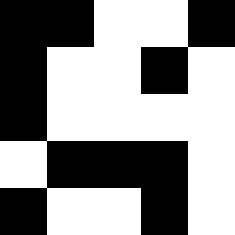[["black", "black", "white", "white", "black"], ["black", "white", "white", "black", "white"], ["black", "white", "white", "white", "white"], ["white", "black", "black", "black", "white"], ["black", "white", "white", "black", "white"]]